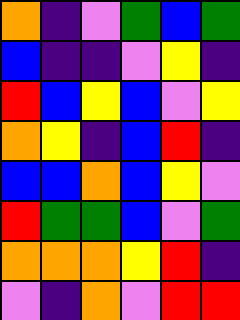[["orange", "indigo", "violet", "green", "blue", "green"], ["blue", "indigo", "indigo", "violet", "yellow", "indigo"], ["red", "blue", "yellow", "blue", "violet", "yellow"], ["orange", "yellow", "indigo", "blue", "red", "indigo"], ["blue", "blue", "orange", "blue", "yellow", "violet"], ["red", "green", "green", "blue", "violet", "green"], ["orange", "orange", "orange", "yellow", "red", "indigo"], ["violet", "indigo", "orange", "violet", "red", "red"]]